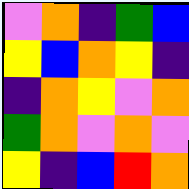[["violet", "orange", "indigo", "green", "blue"], ["yellow", "blue", "orange", "yellow", "indigo"], ["indigo", "orange", "yellow", "violet", "orange"], ["green", "orange", "violet", "orange", "violet"], ["yellow", "indigo", "blue", "red", "orange"]]